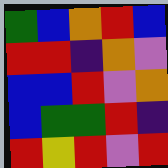[["green", "blue", "orange", "red", "blue"], ["red", "red", "indigo", "orange", "violet"], ["blue", "blue", "red", "violet", "orange"], ["blue", "green", "green", "red", "indigo"], ["red", "yellow", "red", "violet", "red"]]